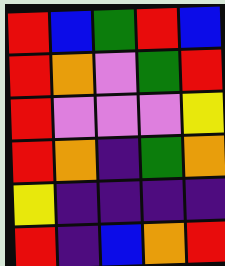[["red", "blue", "green", "red", "blue"], ["red", "orange", "violet", "green", "red"], ["red", "violet", "violet", "violet", "yellow"], ["red", "orange", "indigo", "green", "orange"], ["yellow", "indigo", "indigo", "indigo", "indigo"], ["red", "indigo", "blue", "orange", "red"]]